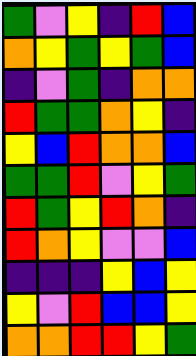[["green", "violet", "yellow", "indigo", "red", "blue"], ["orange", "yellow", "green", "yellow", "green", "blue"], ["indigo", "violet", "green", "indigo", "orange", "orange"], ["red", "green", "green", "orange", "yellow", "indigo"], ["yellow", "blue", "red", "orange", "orange", "blue"], ["green", "green", "red", "violet", "yellow", "green"], ["red", "green", "yellow", "red", "orange", "indigo"], ["red", "orange", "yellow", "violet", "violet", "blue"], ["indigo", "indigo", "indigo", "yellow", "blue", "yellow"], ["yellow", "violet", "red", "blue", "blue", "yellow"], ["orange", "orange", "red", "red", "yellow", "green"]]